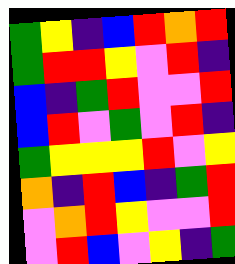[["green", "yellow", "indigo", "blue", "red", "orange", "red"], ["green", "red", "red", "yellow", "violet", "red", "indigo"], ["blue", "indigo", "green", "red", "violet", "violet", "red"], ["blue", "red", "violet", "green", "violet", "red", "indigo"], ["green", "yellow", "yellow", "yellow", "red", "violet", "yellow"], ["orange", "indigo", "red", "blue", "indigo", "green", "red"], ["violet", "orange", "red", "yellow", "violet", "violet", "red"], ["violet", "red", "blue", "violet", "yellow", "indigo", "green"]]